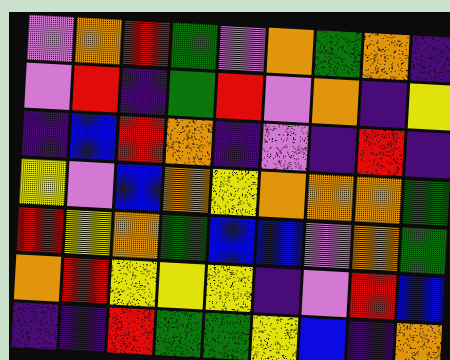[["violet", "orange", "red", "green", "violet", "orange", "green", "orange", "indigo"], ["violet", "red", "indigo", "green", "red", "violet", "orange", "indigo", "yellow"], ["indigo", "blue", "red", "orange", "indigo", "violet", "indigo", "red", "indigo"], ["yellow", "violet", "blue", "orange", "yellow", "orange", "orange", "orange", "green"], ["red", "yellow", "orange", "green", "blue", "blue", "violet", "orange", "green"], ["orange", "red", "yellow", "yellow", "yellow", "indigo", "violet", "red", "blue"], ["indigo", "indigo", "red", "green", "green", "yellow", "blue", "indigo", "orange"]]